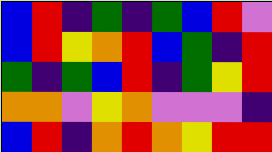[["blue", "red", "indigo", "green", "indigo", "green", "blue", "red", "violet"], ["blue", "red", "yellow", "orange", "red", "blue", "green", "indigo", "red"], ["green", "indigo", "green", "blue", "red", "indigo", "green", "yellow", "red"], ["orange", "orange", "violet", "yellow", "orange", "violet", "violet", "violet", "indigo"], ["blue", "red", "indigo", "orange", "red", "orange", "yellow", "red", "red"]]